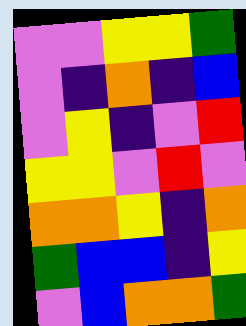[["violet", "violet", "yellow", "yellow", "green"], ["violet", "indigo", "orange", "indigo", "blue"], ["violet", "yellow", "indigo", "violet", "red"], ["yellow", "yellow", "violet", "red", "violet"], ["orange", "orange", "yellow", "indigo", "orange"], ["green", "blue", "blue", "indigo", "yellow"], ["violet", "blue", "orange", "orange", "green"]]